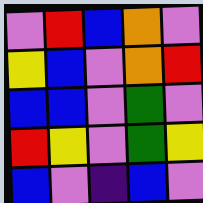[["violet", "red", "blue", "orange", "violet"], ["yellow", "blue", "violet", "orange", "red"], ["blue", "blue", "violet", "green", "violet"], ["red", "yellow", "violet", "green", "yellow"], ["blue", "violet", "indigo", "blue", "violet"]]